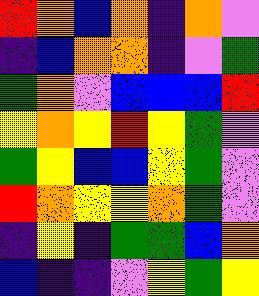[["red", "orange", "blue", "orange", "indigo", "orange", "violet"], ["indigo", "blue", "orange", "orange", "indigo", "violet", "green"], ["green", "orange", "violet", "blue", "blue", "blue", "red"], ["yellow", "orange", "yellow", "red", "yellow", "green", "violet"], ["green", "yellow", "blue", "blue", "yellow", "green", "violet"], ["red", "orange", "yellow", "yellow", "orange", "green", "violet"], ["indigo", "yellow", "indigo", "green", "green", "blue", "orange"], ["blue", "indigo", "indigo", "violet", "yellow", "green", "yellow"]]